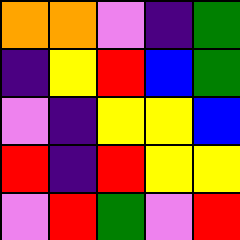[["orange", "orange", "violet", "indigo", "green"], ["indigo", "yellow", "red", "blue", "green"], ["violet", "indigo", "yellow", "yellow", "blue"], ["red", "indigo", "red", "yellow", "yellow"], ["violet", "red", "green", "violet", "red"]]